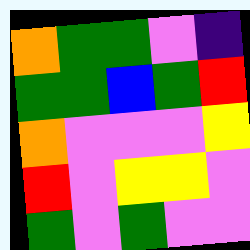[["orange", "green", "green", "violet", "indigo"], ["green", "green", "blue", "green", "red"], ["orange", "violet", "violet", "violet", "yellow"], ["red", "violet", "yellow", "yellow", "violet"], ["green", "violet", "green", "violet", "violet"]]